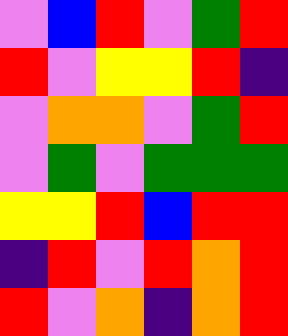[["violet", "blue", "red", "violet", "green", "red"], ["red", "violet", "yellow", "yellow", "red", "indigo"], ["violet", "orange", "orange", "violet", "green", "red"], ["violet", "green", "violet", "green", "green", "green"], ["yellow", "yellow", "red", "blue", "red", "red"], ["indigo", "red", "violet", "red", "orange", "red"], ["red", "violet", "orange", "indigo", "orange", "red"]]